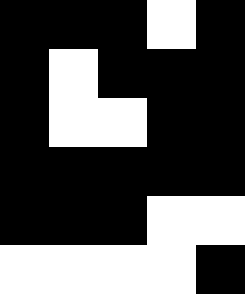[["black", "black", "black", "white", "black"], ["black", "white", "black", "black", "black"], ["black", "white", "white", "black", "black"], ["black", "black", "black", "black", "black"], ["black", "black", "black", "white", "white"], ["white", "white", "white", "white", "black"]]